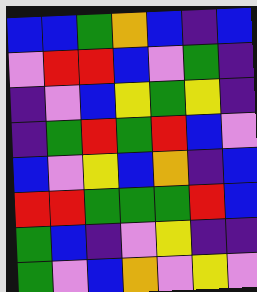[["blue", "blue", "green", "orange", "blue", "indigo", "blue"], ["violet", "red", "red", "blue", "violet", "green", "indigo"], ["indigo", "violet", "blue", "yellow", "green", "yellow", "indigo"], ["indigo", "green", "red", "green", "red", "blue", "violet"], ["blue", "violet", "yellow", "blue", "orange", "indigo", "blue"], ["red", "red", "green", "green", "green", "red", "blue"], ["green", "blue", "indigo", "violet", "yellow", "indigo", "indigo"], ["green", "violet", "blue", "orange", "violet", "yellow", "violet"]]